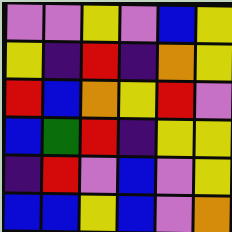[["violet", "violet", "yellow", "violet", "blue", "yellow"], ["yellow", "indigo", "red", "indigo", "orange", "yellow"], ["red", "blue", "orange", "yellow", "red", "violet"], ["blue", "green", "red", "indigo", "yellow", "yellow"], ["indigo", "red", "violet", "blue", "violet", "yellow"], ["blue", "blue", "yellow", "blue", "violet", "orange"]]